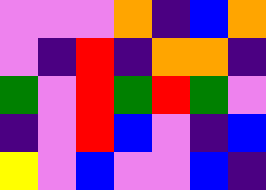[["violet", "violet", "violet", "orange", "indigo", "blue", "orange"], ["violet", "indigo", "red", "indigo", "orange", "orange", "indigo"], ["green", "violet", "red", "green", "red", "green", "violet"], ["indigo", "violet", "red", "blue", "violet", "indigo", "blue"], ["yellow", "violet", "blue", "violet", "violet", "blue", "indigo"]]